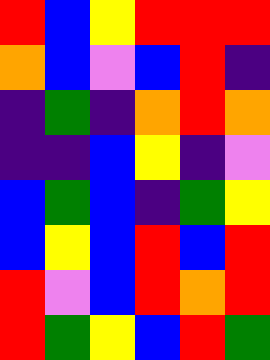[["red", "blue", "yellow", "red", "red", "red"], ["orange", "blue", "violet", "blue", "red", "indigo"], ["indigo", "green", "indigo", "orange", "red", "orange"], ["indigo", "indigo", "blue", "yellow", "indigo", "violet"], ["blue", "green", "blue", "indigo", "green", "yellow"], ["blue", "yellow", "blue", "red", "blue", "red"], ["red", "violet", "blue", "red", "orange", "red"], ["red", "green", "yellow", "blue", "red", "green"]]